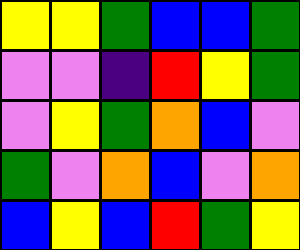[["yellow", "yellow", "green", "blue", "blue", "green"], ["violet", "violet", "indigo", "red", "yellow", "green"], ["violet", "yellow", "green", "orange", "blue", "violet"], ["green", "violet", "orange", "blue", "violet", "orange"], ["blue", "yellow", "blue", "red", "green", "yellow"]]